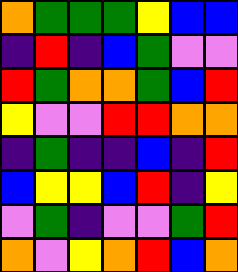[["orange", "green", "green", "green", "yellow", "blue", "blue"], ["indigo", "red", "indigo", "blue", "green", "violet", "violet"], ["red", "green", "orange", "orange", "green", "blue", "red"], ["yellow", "violet", "violet", "red", "red", "orange", "orange"], ["indigo", "green", "indigo", "indigo", "blue", "indigo", "red"], ["blue", "yellow", "yellow", "blue", "red", "indigo", "yellow"], ["violet", "green", "indigo", "violet", "violet", "green", "red"], ["orange", "violet", "yellow", "orange", "red", "blue", "orange"]]